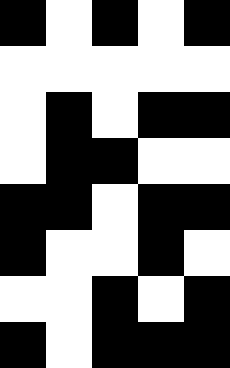[["black", "white", "black", "white", "black"], ["white", "white", "white", "white", "white"], ["white", "black", "white", "black", "black"], ["white", "black", "black", "white", "white"], ["black", "black", "white", "black", "black"], ["black", "white", "white", "black", "white"], ["white", "white", "black", "white", "black"], ["black", "white", "black", "black", "black"]]